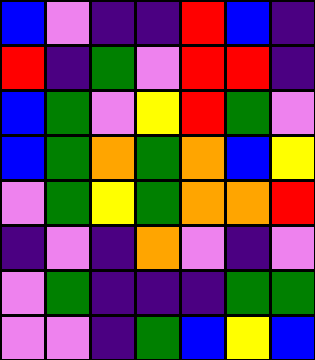[["blue", "violet", "indigo", "indigo", "red", "blue", "indigo"], ["red", "indigo", "green", "violet", "red", "red", "indigo"], ["blue", "green", "violet", "yellow", "red", "green", "violet"], ["blue", "green", "orange", "green", "orange", "blue", "yellow"], ["violet", "green", "yellow", "green", "orange", "orange", "red"], ["indigo", "violet", "indigo", "orange", "violet", "indigo", "violet"], ["violet", "green", "indigo", "indigo", "indigo", "green", "green"], ["violet", "violet", "indigo", "green", "blue", "yellow", "blue"]]